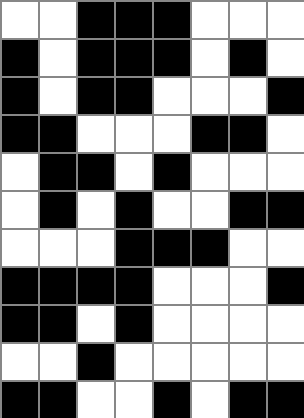[["white", "white", "black", "black", "black", "white", "white", "white"], ["black", "white", "black", "black", "black", "white", "black", "white"], ["black", "white", "black", "black", "white", "white", "white", "black"], ["black", "black", "white", "white", "white", "black", "black", "white"], ["white", "black", "black", "white", "black", "white", "white", "white"], ["white", "black", "white", "black", "white", "white", "black", "black"], ["white", "white", "white", "black", "black", "black", "white", "white"], ["black", "black", "black", "black", "white", "white", "white", "black"], ["black", "black", "white", "black", "white", "white", "white", "white"], ["white", "white", "black", "white", "white", "white", "white", "white"], ["black", "black", "white", "white", "black", "white", "black", "black"]]